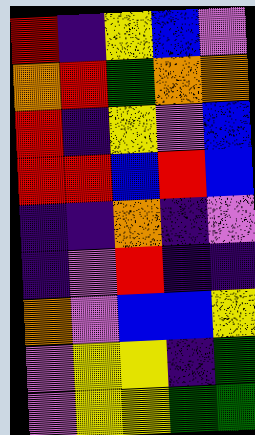[["red", "indigo", "yellow", "blue", "violet"], ["orange", "red", "green", "orange", "orange"], ["red", "indigo", "yellow", "violet", "blue"], ["red", "red", "blue", "red", "blue"], ["indigo", "indigo", "orange", "indigo", "violet"], ["indigo", "violet", "red", "indigo", "indigo"], ["orange", "violet", "blue", "blue", "yellow"], ["violet", "yellow", "yellow", "indigo", "green"], ["violet", "yellow", "yellow", "green", "green"]]